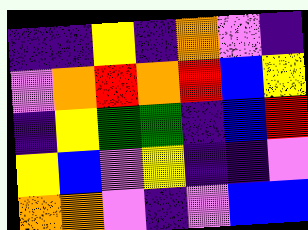[["indigo", "indigo", "yellow", "indigo", "orange", "violet", "indigo"], ["violet", "orange", "red", "orange", "red", "blue", "yellow"], ["indigo", "yellow", "green", "green", "indigo", "blue", "red"], ["yellow", "blue", "violet", "yellow", "indigo", "indigo", "violet"], ["orange", "orange", "violet", "indigo", "violet", "blue", "blue"]]